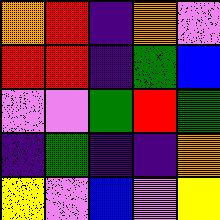[["orange", "red", "indigo", "orange", "violet"], ["red", "red", "indigo", "green", "blue"], ["violet", "violet", "green", "red", "green"], ["indigo", "green", "indigo", "indigo", "orange"], ["yellow", "violet", "blue", "violet", "yellow"]]